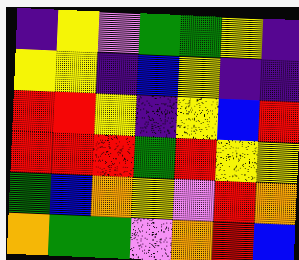[["indigo", "yellow", "violet", "green", "green", "yellow", "indigo"], ["yellow", "yellow", "indigo", "blue", "yellow", "indigo", "indigo"], ["red", "red", "yellow", "indigo", "yellow", "blue", "red"], ["red", "red", "red", "green", "red", "yellow", "yellow"], ["green", "blue", "orange", "yellow", "violet", "red", "orange"], ["orange", "green", "green", "violet", "orange", "red", "blue"]]